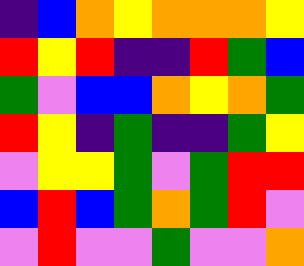[["indigo", "blue", "orange", "yellow", "orange", "orange", "orange", "yellow"], ["red", "yellow", "red", "indigo", "indigo", "red", "green", "blue"], ["green", "violet", "blue", "blue", "orange", "yellow", "orange", "green"], ["red", "yellow", "indigo", "green", "indigo", "indigo", "green", "yellow"], ["violet", "yellow", "yellow", "green", "violet", "green", "red", "red"], ["blue", "red", "blue", "green", "orange", "green", "red", "violet"], ["violet", "red", "violet", "violet", "green", "violet", "violet", "orange"]]